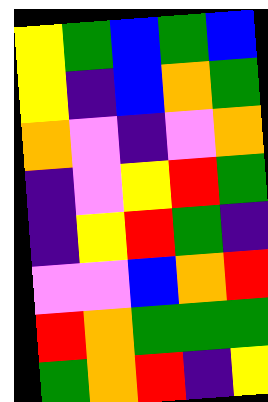[["yellow", "green", "blue", "green", "blue"], ["yellow", "indigo", "blue", "orange", "green"], ["orange", "violet", "indigo", "violet", "orange"], ["indigo", "violet", "yellow", "red", "green"], ["indigo", "yellow", "red", "green", "indigo"], ["violet", "violet", "blue", "orange", "red"], ["red", "orange", "green", "green", "green"], ["green", "orange", "red", "indigo", "yellow"]]